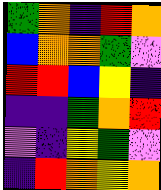[["green", "orange", "indigo", "red", "orange"], ["blue", "orange", "orange", "green", "violet"], ["red", "red", "blue", "yellow", "indigo"], ["indigo", "indigo", "green", "orange", "red"], ["violet", "indigo", "yellow", "green", "violet"], ["indigo", "red", "orange", "yellow", "orange"]]